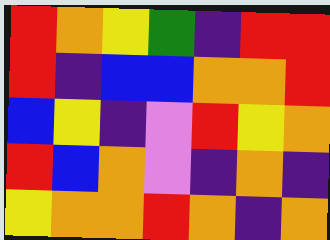[["red", "orange", "yellow", "green", "indigo", "red", "red"], ["red", "indigo", "blue", "blue", "orange", "orange", "red"], ["blue", "yellow", "indigo", "violet", "red", "yellow", "orange"], ["red", "blue", "orange", "violet", "indigo", "orange", "indigo"], ["yellow", "orange", "orange", "red", "orange", "indigo", "orange"]]